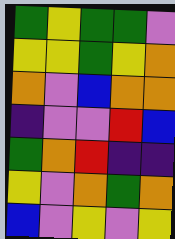[["green", "yellow", "green", "green", "violet"], ["yellow", "yellow", "green", "yellow", "orange"], ["orange", "violet", "blue", "orange", "orange"], ["indigo", "violet", "violet", "red", "blue"], ["green", "orange", "red", "indigo", "indigo"], ["yellow", "violet", "orange", "green", "orange"], ["blue", "violet", "yellow", "violet", "yellow"]]